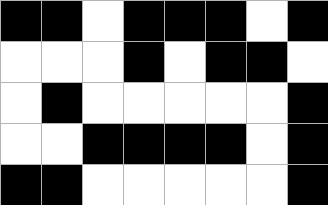[["black", "black", "white", "black", "black", "black", "white", "black"], ["white", "white", "white", "black", "white", "black", "black", "white"], ["white", "black", "white", "white", "white", "white", "white", "black"], ["white", "white", "black", "black", "black", "black", "white", "black"], ["black", "black", "white", "white", "white", "white", "white", "black"]]